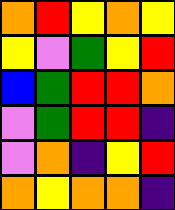[["orange", "red", "yellow", "orange", "yellow"], ["yellow", "violet", "green", "yellow", "red"], ["blue", "green", "red", "red", "orange"], ["violet", "green", "red", "red", "indigo"], ["violet", "orange", "indigo", "yellow", "red"], ["orange", "yellow", "orange", "orange", "indigo"]]